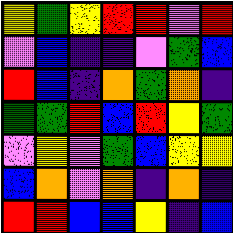[["yellow", "green", "yellow", "red", "red", "violet", "red"], ["violet", "blue", "indigo", "indigo", "violet", "green", "blue"], ["red", "blue", "indigo", "orange", "green", "orange", "indigo"], ["green", "green", "red", "blue", "red", "yellow", "green"], ["violet", "yellow", "violet", "green", "blue", "yellow", "yellow"], ["blue", "orange", "violet", "orange", "indigo", "orange", "indigo"], ["red", "red", "blue", "blue", "yellow", "indigo", "blue"]]